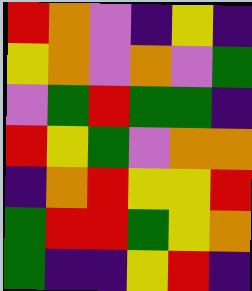[["red", "orange", "violet", "indigo", "yellow", "indigo"], ["yellow", "orange", "violet", "orange", "violet", "green"], ["violet", "green", "red", "green", "green", "indigo"], ["red", "yellow", "green", "violet", "orange", "orange"], ["indigo", "orange", "red", "yellow", "yellow", "red"], ["green", "red", "red", "green", "yellow", "orange"], ["green", "indigo", "indigo", "yellow", "red", "indigo"]]